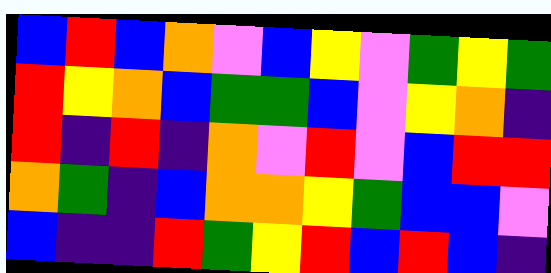[["blue", "red", "blue", "orange", "violet", "blue", "yellow", "violet", "green", "yellow", "green"], ["red", "yellow", "orange", "blue", "green", "green", "blue", "violet", "yellow", "orange", "indigo"], ["red", "indigo", "red", "indigo", "orange", "violet", "red", "violet", "blue", "red", "red"], ["orange", "green", "indigo", "blue", "orange", "orange", "yellow", "green", "blue", "blue", "violet"], ["blue", "indigo", "indigo", "red", "green", "yellow", "red", "blue", "red", "blue", "indigo"]]